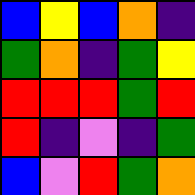[["blue", "yellow", "blue", "orange", "indigo"], ["green", "orange", "indigo", "green", "yellow"], ["red", "red", "red", "green", "red"], ["red", "indigo", "violet", "indigo", "green"], ["blue", "violet", "red", "green", "orange"]]